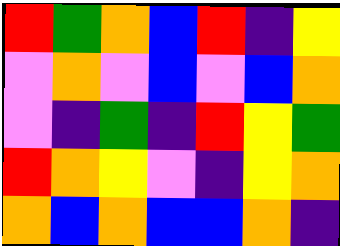[["red", "green", "orange", "blue", "red", "indigo", "yellow"], ["violet", "orange", "violet", "blue", "violet", "blue", "orange"], ["violet", "indigo", "green", "indigo", "red", "yellow", "green"], ["red", "orange", "yellow", "violet", "indigo", "yellow", "orange"], ["orange", "blue", "orange", "blue", "blue", "orange", "indigo"]]